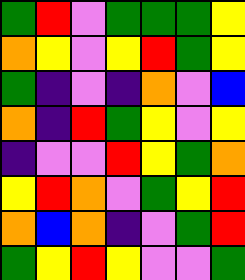[["green", "red", "violet", "green", "green", "green", "yellow"], ["orange", "yellow", "violet", "yellow", "red", "green", "yellow"], ["green", "indigo", "violet", "indigo", "orange", "violet", "blue"], ["orange", "indigo", "red", "green", "yellow", "violet", "yellow"], ["indigo", "violet", "violet", "red", "yellow", "green", "orange"], ["yellow", "red", "orange", "violet", "green", "yellow", "red"], ["orange", "blue", "orange", "indigo", "violet", "green", "red"], ["green", "yellow", "red", "yellow", "violet", "violet", "green"]]